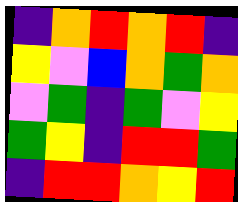[["indigo", "orange", "red", "orange", "red", "indigo"], ["yellow", "violet", "blue", "orange", "green", "orange"], ["violet", "green", "indigo", "green", "violet", "yellow"], ["green", "yellow", "indigo", "red", "red", "green"], ["indigo", "red", "red", "orange", "yellow", "red"]]